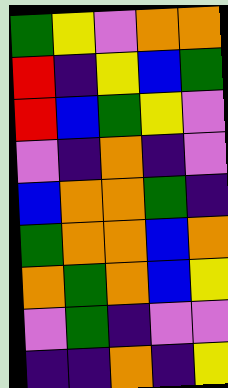[["green", "yellow", "violet", "orange", "orange"], ["red", "indigo", "yellow", "blue", "green"], ["red", "blue", "green", "yellow", "violet"], ["violet", "indigo", "orange", "indigo", "violet"], ["blue", "orange", "orange", "green", "indigo"], ["green", "orange", "orange", "blue", "orange"], ["orange", "green", "orange", "blue", "yellow"], ["violet", "green", "indigo", "violet", "violet"], ["indigo", "indigo", "orange", "indigo", "yellow"]]